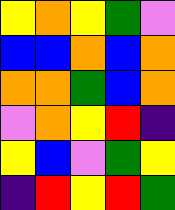[["yellow", "orange", "yellow", "green", "violet"], ["blue", "blue", "orange", "blue", "orange"], ["orange", "orange", "green", "blue", "orange"], ["violet", "orange", "yellow", "red", "indigo"], ["yellow", "blue", "violet", "green", "yellow"], ["indigo", "red", "yellow", "red", "green"]]